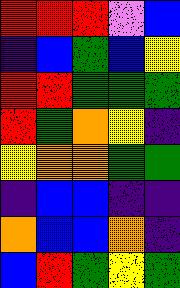[["red", "red", "red", "violet", "blue"], ["indigo", "blue", "green", "blue", "yellow"], ["red", "red", "green", "green", "green"], ["red", "green", "orange", "yellow", "indigo"], ["yellow", "orange", "orange", "green", "green"], ["indigo", "blue", "blue", "indigo", "indigo"], ["orange", "blue", "blue", "orange", "indigo"], ["blue", "red", "green", "yellow", "green"]]